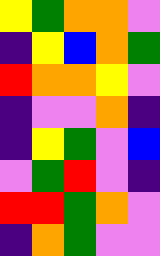[["yellow", "green", "orange", "orange", "violet"], ["indigo", "yellow", "blue", "orange", "green"], ["red", "orange", "orange", "yellow", "violet"], ["indigo", "violet", "violet", "orange", "indigo"], ["indigo", "yellow", "green", "violet", "blue"], ["violet", "green", "red", "violet", "indigo"], ["red", "red", "green", "orange", "violet"], ["indigo", "orange", "green", "violet", "violet"]]